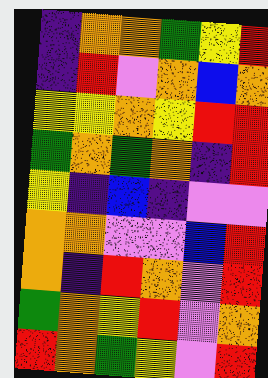[["indigo", "orange", "orange", "green", "yellow", "red"], ["indigo", "red", "violet", "orange", "blue", "orange"], ["yellow", "yellow", "orange", "yellow", "red", "red"], ["green", "orange", "green", "orange", "indigo", "red"], ["yellow", "indigo", "blue", "indigo", "violet", "violet"], ["orange", "orange", "violet", "violet", "blue", "red"], ["orange", "indigo", "red", "orange", "violet", "red"], ["green", "orange", "yellow", "red", "violet", "orange"], ["red", "orange", "green", "yellow", "violet", "red"]]